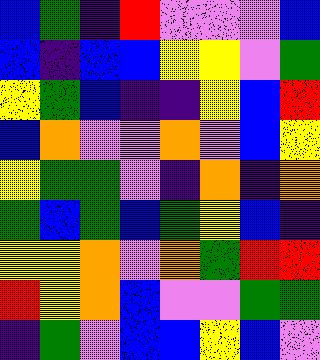[["blue", "green", "indigo", "red", "violet", "violet", "violet", "blue"], ["blue", "indigo", "blue", "blue", "yellow", "yellow", "violet", "green"], ["yellow", "green", "blue", "indigo", "indigo", "yellow", "blue", "red"], ["blue", "orange", "violet", "violet", "orange", "violet", "blue", "yellow"], ["yellow", "green", "green", "violet", "indigo", "orange", "indigo", "orange"], ["green", "blue", "green", "blue", "green", "yellow", "blue", "indigo"], ["yellow", "yellow", "orange", "violet", "orange", "green", "red", "red"], ["red", "yellow", "orange", "blue", "violet", "violet", "green", "green"], ["indigo", "green", "violet", "blue", "blue", "yellow", "blue", "violet"]]